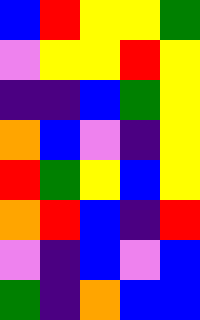[["blue", "red", "yellow", "yellow", "green"], ["violet", "yellow", "yellow", "red", "yellow"], ["indigo", "indigo", "blue", "green", "yellow"], ["orange", "blue", "violet", "indigo", "yellow"], ["red", "green", "yellow", "blue", "yellow"], ["orange", "red", "blue", "indigo", "red"], ["violet", "indigo", "blue", "violet", "blue"], ["green", "indigo", "orange", "blue", "blue"]]